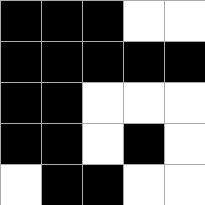[["black", "black", "black", "white", "white"], ["black", "black", "black", "black", "black"], ["black", "black", "white", "white", "white"], ["black", "black", "white", "black", "white"], ["white", "black", "black", "white", "white"]]